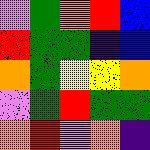[["violet", "green", "orange", "red", "blue"], ["red", "green", "green", "indigo", "blue"], ["orange", "green", "yellow", "yellow", "orange"], ["violet", "green", "red", "green", "green"], ["orange", "red", "violet", "orange", "indigo"]]